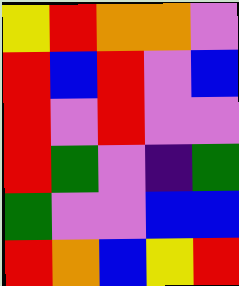[["yellow", "red", "orange", "orange", "violet"], ["red", "blue", "red", "violet", "blue"], ["red", "violet", "red", "violet", "violet"], ["red", "green", "violet", "indigo", "green"], ["green", "violet", "violet", "blue", "blue"], ["red", "orange", "blue", "yellow", "red"]]